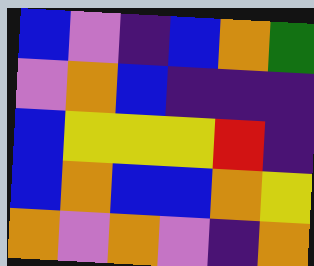[["blue", "violet", "indigo", "blue", "orange", "green"], ["violet", "orange", "blue", "indigo", "indigo", "indigo"], ["blue", "yellow", "yellow", "yellow", "red", "indigo"], ["blue", "orange", "blue", "blue", "orange", "yellow"], ["orange", "violet", "orange", "violet", "indigo", "orange"]]